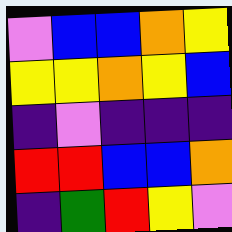[["violet", "blue", "blue", "orange", "yellow"], ["yellow", "yellow", "orange", "yellow", "blue"], ["indigo", "violet", "indigo", "indigo", "indigo"], ["red", "red", "blue", "blue", "orange"], ["indigo", "green", "red", "yellow", "violet"]]